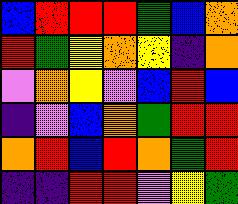[["blue", "red", "red", "red", "green", "blue", "orange"], ["red", "green", "yellow", "orange", "yellow", "indigo", "orange"], ["violet", "orange", "yellow", "violet", "blue", "red", "blue"], ["indigo", "violet", "blue", "orange", "green", "red", "red"], ["orange", "red", "blue", "red", "orange", "green", "red"], ["indigo", "indigo", "red", "red", "violet", "yellow", "green"]]